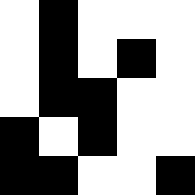[["white", "black", "white", "white", "white"], ["white", "black", "white", "black", "white"], ["white", "black", "black", "white", "white"], ["black", "white", "black", "white", "white"], ["black", "black", "white", "white", "black"]]